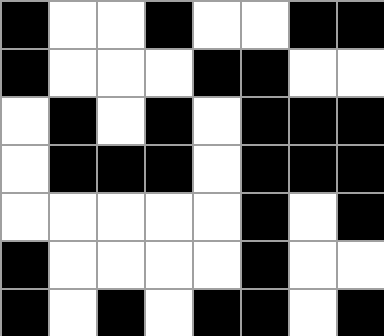[["black", "white", "white", "black", "white", "white", "black", "black"], ["black", "white", "white", "white", "black", "black", "white", "white"], ["white", "black", "white", "black", "white", "black", "black", "black"], ["white", "black", "black", "black", "white", "black", "black", "black"], ["white", "white", "white", "white", "white", "black", "white", "black"], ["black", "white", "white", "white", "white", "black", "white", "white"], ["black", "white", "black", "white", "black", "black", "white", "black"]]